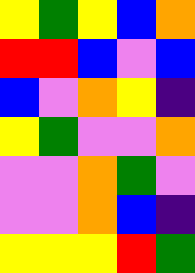[["yellow", "green", "yellow", "blue", "orange"], ["red", "red", "blue", "violet", "blue"], ["blue", "violet", "orange", "yellow", "indigo"], ["yellow", "green", "violet", "violet", "orange"], ["violet", "violet", "orange", "green", "violet"], ["violet", "violet", "orange", "blue", "indigo"], ["yellow", "yellow", "yellow", "red", "green"]]